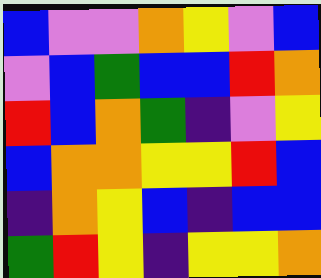[["blue", "violet", "violet", "orange", "yellow", "violet", "blue"], ["violet", "blue", "green", "blue", "blue", "red", "orange"], ["red", "blue", "orange", "green", "indigo", "violet", "yellow"], ["blue", "orange", "orange", "yellow", "yellow", "red", "blue"], ["indigo", "orange", "yellow", "blue", "indigo", "blue", "blue"], ["green", "red", "yellow", "indigo", "yellow", "yellow", "orange"]]